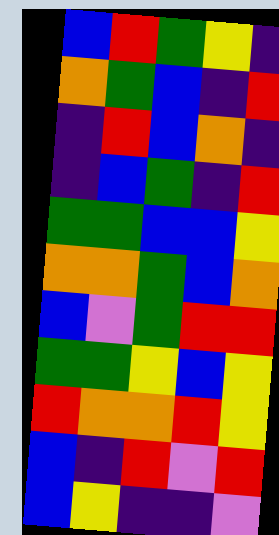[["blue", "red", "green", "yellow", "indigo"], ["orange", "green", "blue", "indigo", "red"], ["indigo", "red", "blue", "orange", "indigo"], ["indigo", "blue", "green", "indigo", "red"], ["green", "green", "blue", "blue", "yellow"], ["orange", "orange", "green", "blue", "orange"], ["blue", "violet", "green", "red", "red"], ["green", "green", "yellow", "blue", "yellow"], ["red", "orange", "orange", "red", "yellow"], ["blue", "indigo", "red", "violet", "red"], ["blue", "yellow", "indigo", "indigo", "violet"]]